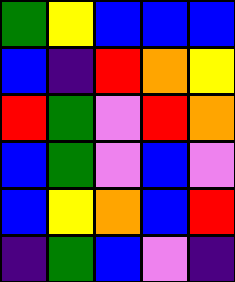[["green", "yellow", "blue", "blue", "blue"], ["blue", "indigo", "red", "orange", "yellow"], ["red", "green", "violet", "red", "orange"], ["blue", "green", "violet", "blue", "violet"], ["blue", "yellow", "orange", "blue", "red"], ["indigo", "green", "blue", "violet", "indigo"]]